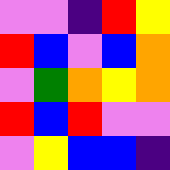[["violet", "violet", "indigo", "red", "yellow"], ["red", "blue", "violet", "blue", "orange"], ["violet", "green", "orange", "yellow", "orange"], ["red", "blue", "red", "violet", "violet"], ["violet", "yellow", "blue", "blue", "indigo"]]